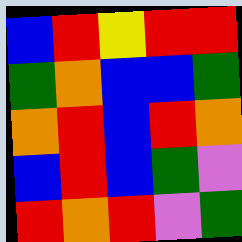[["blue", "red", "yellow", "red", "red"], ["green", "orange", "blue", "blue", "green"], ["orange", "red", "blue", "red", "orange"], ["blue", "red", "blue", "green", "violet"], ["red", "orange", "red", "violet", "green"]]